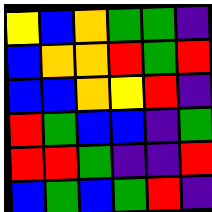[["yellow", "blue", "orange", "green", "green", "indigo"], ["blue", "orange", "orange", "red", "green", "red"], ["blue", "blue", "orange", "yellow", "red", "indigo"], ["red", "green", "blue", "blue", "indigo", "green"], ["red", "red", "green", "indigo", "indigo", "red"], ["blue", "green", "blue", "green", "red", "indigo"]]